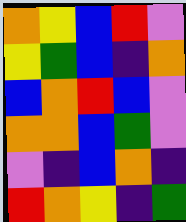[["orange", "yellow", "blue", "red", "violet"], ["yellow", "green", "blue", "indigo", "orange"], ["blue", "orange", "red", "blue", "violet"], ["orange", "orange", "blue", "green", "violet"], ["violet", "indigo", "blue", "orange", "indigo"], ["red", "orange", "yellow", "indigo", "green"]]